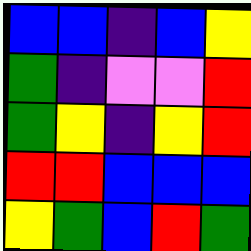[["blue", "blue", "indigo", "blue", "yellow"], ["green", "indigo", "violet", "violet", "red"], ["green", "yellow", "indigo", "yellow", "red"], ["red", "red", "blue", "blue", "blue"], ["yellow", "green", "blue", "red", "green"]]